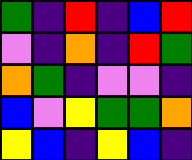[["green", "indigo", "red", "indigo", "blue", "red"], ["violet", "indigo", "orange", "indigo", "red", "green"], ["orange", "green", "indigo", "violet", "violet", "indigo"], ["blue", "violet", "yellow", "green", "green", "orange"], ["yellow", "blue", "indigo", "yellow", "blue", "indigo"]]